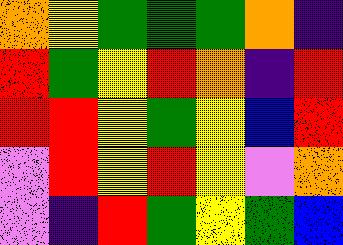[["orange", "yellow", "green", "green", "green", "orange", "indigo"], ["red", "green", "yellow", "red", "orange", "indigo", "red"], ["red", "red", "yellow", "green", "yellow", "blue", "red"], ["violet", "red", "yellow", "red", "yellow", "violet", "orange"], ["violet", "indigo", "red", "green", "yellow", "green", "blue"]]